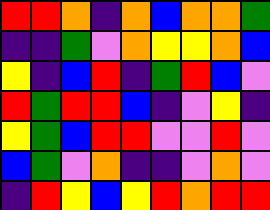[["red", "red", "orange", "indigo", "orange", "blue", "orange", "orange", "green"], ["indigo", "indigo", "green", "violet", "orange", "yellow", "yellow", "orange", "blue"], ["yellow", "indigo", "blue", "red", "indigo", "green", "red", "blue", "violet"], ["red", "green", "red", "red", "blue", "indigo", "violet", "yellow", "indigo"], ["yellow", "green", "blue", "red", "red", "violet", "violet", "red", "violet"], ["blue", "green", "violet", "orange", "indigo", "indigo", "violet", "orange", "violet"], ["indigo", "red", "yellow", "blue", "yellow", "red", "orange", "red", "red"]]